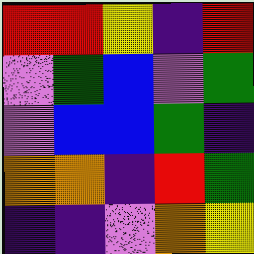[["red", "red", "yellow", "indigo", "red"], ["violet", "green", "blue", "violet", "green"], ["violet", "blue", "blue", "green", "indigo"], ["orange", "orange", "indigo", "red", "green"], ["indigo", "indigo", "violet", "orange", "yellow"]]